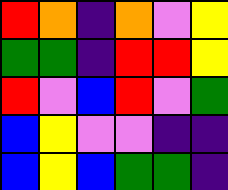[["red", "orange", "indigo", "orange", "violet", "yellow"], ["green", "green", "indigo", "red", "red", "yellow"], ["red", "violet", "blue", "red", "violet", "green"], ["blue", "yellow", "violet", "violet", "indigo", "indigo"], ["blue", "yellow", "blue", "green", "green", "indigo"]]